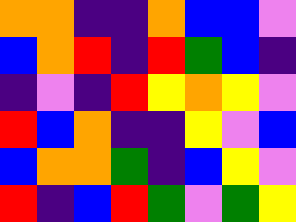[["orange", "orange", "indigo", "indigo", "orange", "blue", "blue", "violet"], ["blue", "orange", "red", "indigo", "red", "green", "blue", "indigo"], ["indigo", "violet", "indigo", "red", "yellow", "orange", "yellow", "violet"], ["red", "blue", "orange", "indigo", "indigo", "yellow", "violet", "blue"], ["blue", "orange", "orange", "green", "indigo", "blue", "yellow", "violet"], ["red", "indigo", "blue", "red", "green", "violet", "green", "yellow"]]